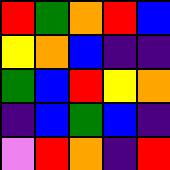[["red", "green", "orange", "red", "blue"], ["yellow", "orange", "blue", "indigo", "indigo"], ["green", "blue", "red", "yellow", "orange"], ["indigo", "blue", "green", "blue", "indigo"], ["violet", "red", "orange", "indigo", "red"]]